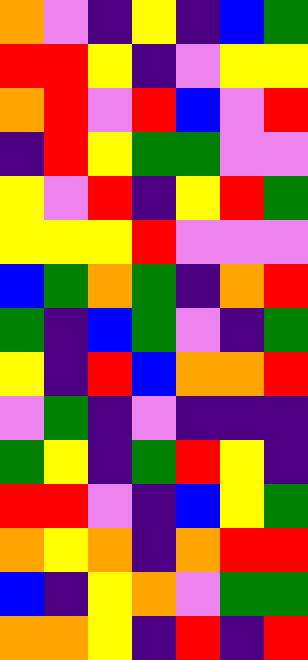[["orange", "violet", "indigo", "yellow", "indigo", "blue", "green"], ["red", "red", "yellow", "indigo", "violet", "yellow", "yellow"], ["orange", "red", "violet", "red", "blue", "violet", "red"], ["indigo", "red", "yellow", "green", "green", "violet", "violet"], ["yellow", "violet", "red", "indigo", "yellow", "red", "green"], ["yellow", "yellow", "yellow", "red", "violet", "violet", "violet"], ["blue", "green", "orange", "green", "indigo", "orange", "red"], ["green", "indigo", "blue", "green", "violet", "indigo", "green"], ["yellow", "indigo", "red", "blue", "orange", "orange", "red"], ["violet", "green", "indigo", "violet", "indigo", "indigo", "indigo"], ["green", "yellow", "indigo", "green", "red", "yellow", "indigo"], ["red", "red", "violet", "indigo", "blue", "yellow", "green"], ["orange", "yellow", "orange", "indigo", "orange", "red", "red"], ["blue", "indigo", "yellow", "orange", "violet", "green", "green"], ["orange", "orange", "yellow", "indigo", "red", "indigo", "red"]]